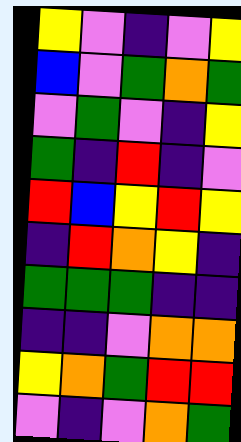[["yellow", "violet", "indigo", "violet", "yellow"], ["blue", "violet", "green", "orange", "green"], ["violet", "green", "violet", "indigo", "yellow"], ["green", "indigo", "red", "indigo", "violet"], ["red", "blue", "yellow", "red", "yellow"], ["indigo", "red", "orange", "yellow", "indigo"], ["green", "green", "green", "indigo", "indigo"], ["indigo", "indigo", "violet", "orange", "orange"], ["yellow", "orange", "green", "red", "red"], ["violet", "indigo", "violet", "orange", "green"]]